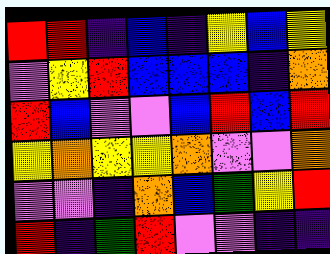[["red", "red", "indigo", "blue", "indigo", "yellow", "blue", "yellow"], ["violet", "yellow", "red", "blue", "blue", "blue", "indigo", "orange"], ["red", "blue", "violet", "violet", "blue", "red", "blue", "red"], ["yellow", "orange", "yellow", "yellow", "orange", "violet", "violet", "orange"], ["violet", "violet", "indigo", "orange", "blue", "green", "yellow", "red"], ["red", "indigo", "green", "red", "violet", "violet", "indigo", "indigo"]]